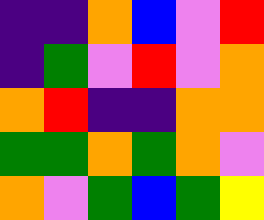[["indigo", "indigo", "orange", "blue", "violet", "red"], ["indigo", "green", "violet", "red", "violet", "orange"], ["orange", "red", "indigo", "indigo", "orange", "orange"], ["green", "green", "orange", "green", "orange", "violet"], ["orange", "violet", "green", "blue", "green", "yellow"]]